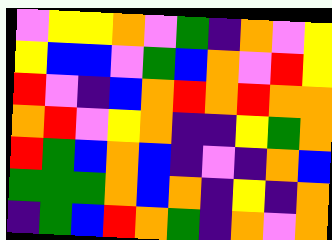[["violet", "yellow", "yellow", "orange", "violet", "green", "indigo", "orange", "violet", "yellow"], ["yellow", "blue", "blue", "violet", "green", "blue", "orange", "violet", "red", "yellow"], ["red", "violet", "indigo", "blue", "orange", "red", "orange", "red", "orange", "orange"], ["orange", "red", "violet", "yellow", "orange", "indigo", "indigo", "yellow", "green", "orange"], ["red", "green", "blue", "orange", "blue", "indigo", "violet", "indigo", "orange", "blue"], ["green", "green", "green", "orange", "blue", "orange", "indigo", "yellow", "indigo", "orange"], ["indigo", "green", "blue", "red", "orange", "green", "indigo", "orange", "violet", "orange"]]